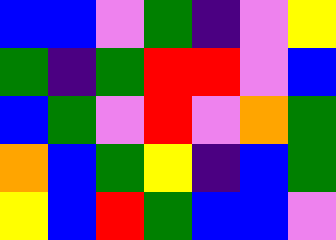[["blue", "blue", "violet", "green", "indigo", "violet", "yellow"], ["green", "indigo", "green", "red", "red", "violet", "blue"], ["blue", "green", "violet", "red", "violet", "orange", "green"], ["orange", "blue", "green", "yellow", "indigo", "blue", "green"], ["yellow", "blue", "red", "green", "blue", "blue", "violet"]]